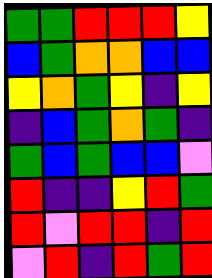[["green", "green", "red", "red", "red", "yellow"], ["blue", "green", "orange", "orange", "blue", "blue"], ["yellow", "orange", "green", "yellow", "indigo", "yellow"], ["indigo", "blue", "green", "orange", "green", "indigo"], ["green", "blue", "green", "blue", "blue", "violet"], ["red", "indigo", "indigo", "yellow", "red", "green"], ["red", "violet", "red", "red", "indigo", "red"], ["violet", "red", "indigo", "red", "green", "red"]]